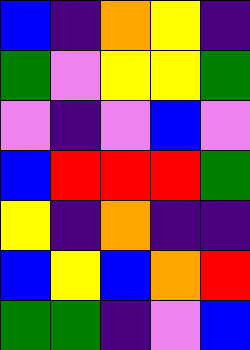[["blue", "indigo", "orange", "yellow", "indigo"], ["green", "violet", "yellow", "yellow", "green"], ["violet", "indigo", "violet", "blue", "violet"], ["blue", "red", "red", "red", "green"], ["yellow", "indigo", "orange", "indigo", "indigo"], ["blue", "yellow", "blue", "orange", "red"], ["green", "green", "indigo", "violet", "blue"]]